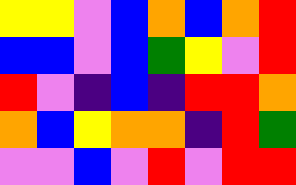[["yellow", "yellow", "violet", "blue", "orange", "blue", "orange", "red"], ["blue", "blue", "violet", "blue", "green", "yellow", "violet", "red"], ["red", "violet", "indigo", "blue", "indigo", "red", "red", "orange"], ["orange", "blue", "yellow", "orange", "orange", "indigo", "red", "green"], ["violet", "violet", "blue", "violet", "red", "violet", "red", "red"]]